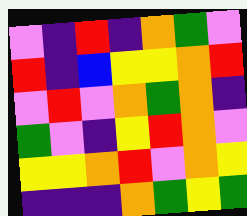[["violet", "indigo", "red", "indigo", "orange", "green", "violet"], ["red", "indigo", "blue", "yellow", "yellow", "orange", "red"], ["violet", "red", "violet", "orange", "green", "orange", "indigo"], ["green", "violet", "indigo", "yellow", "red", "orange", "violet"], ["yellow", "yellow", "orange", "red", "violet", "orange", "yellow"], ["indigo", "indigo", "indigo", "orange", "green", "yellow", "green"]]